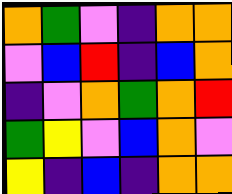[["orange", "green", "violet", "indigo", "orange", "orange"], ["violet", "blue", "red", "indigo", "blue", "orange"], ["indigo", "violet", "orange", "green", "orange", "red"], ["green", "yellow", "violet", "blue", "orange", "violet"], ["yellow", "indigo", "blue", "indigo", "orange", "orange"]]